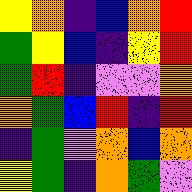[["yellow", "orange", "indigo", "blue", "orange", "red"], ["green", "yellow", "blue", "indigo", "yellow", "red"], ["green", "red", "indigo", "violet", "violet", "orange"], ["orange", "green", "blue", "red", "indigo", "red"], ["indigo", "green", "violet", "orange", "blue", "orange"], ["yellow", "green", "indigo", "orange", "green", "violet"]]